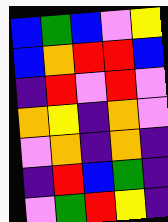[["blue", "green", "blue", "violet", "yellow"], ["blue", "orange", "red", "red", "blue"], ["indigo", "red", "violet", "red", "violet"], ["orange", "yellow", "indigo", "orange", "violet"], ["violet", "orange", "indigo", "orange", "indigo"], ["indigo", "red", "blue", "green", "indigo"], ["violet", "green", "red", "yellow", "indigo"]]